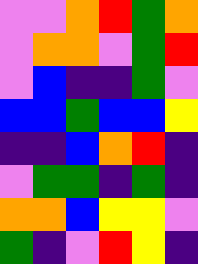[["violet", "violet", "orange", "red", "green", "orange"], ["violet", "orange", "orange", "violet", "green", "red"], ["violet", "blue", "indigo", "indigo", "green", "violet"], ["blue", "blue", "green", "blue", "blue", "yellow"], ["indigo", "indigo", "blue", "orange", "red", "indigo"], ["violet", "green", "green", "indigo", "green", "indigo"], ["orange", "orange", "blue", "yellow", "yellow", "violet"], ["green", "indigo", "violet", "red", "yellow", "indigo"]]